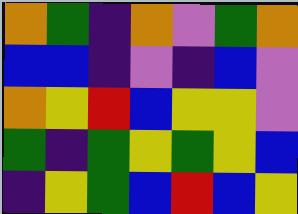[["orange", "green", "indigo", "orange", "violet", "green", "orange"], ["blue", "blue", "indigo", "violet", "indigo", "blue", "violet"], ["orange", "yellow", "red", "blue", "yellow", "yellow", "violet"], ["green", "indigo", "green", "yellow", "green", "yellow", "blue"], ["indigo", "yellow", "green", "blue", "red", "blue", "yellow"]]